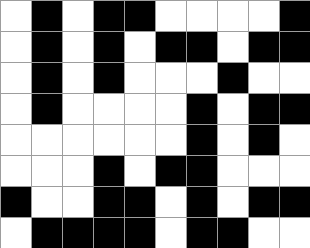[["white", "black", "white", "black", "black", "white", "white", "white", "white", "black"], ["white", "black", "white", "black", "white", "black", "black", "white", "black", "black"], ["white", "black", "white", "black", "white", "white", "white", "black", "white", "white"], ["white", "black", "white", "white", "white", "white", "black", "white", "black", "black"], ["white", "white", "white", "white", "white", "white", "black", "white", "black", "white"], ["white", "white", "white", "black", "white", "black", "black", "white", "white", "white"], ["black", "white", "white", "black", "black", "white", "black", "white", "black", "black"], ["white", "black", "black", "black", "black", "white", "black", "black", "white", "white"]]